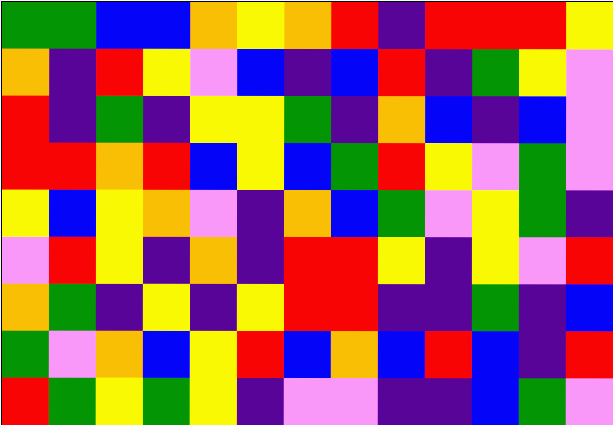[["green", "green", "blue", "blue", "orange", "yellow", "orange", "red", "indigo", "red", "red", "red", "yellow"], ["orange", "indigo", "red", "yellow", "violet", "blue", "indigo", "blue", "red", "indigo", "green", "yellow", "violet"], ["red", "indigo", "green", "indigo", "yellow", "yellow", "green", "indigo", "orange", "blue", "indigo", "blue", "violet"], ["red", "red", "orange", "red", "blue", "yellow", "blue", "green", "red", "yellow", "violet", "green", "violet"], ["yellow", "blue", "yellow", "orange", "violet", "indigo", "orange", "blue", "green", "violet", "yellow", "green", "indigo"], ["violet", "red", "yellow", "indigo", "orange", "indigo", "red", "red", "yellow", "indigo", "yellow", "violet", "red"], ["orange", "green", "indigo", "yellow", "indigo", "yellow", "red", "red", "indigo", "indigo", "green", "indigo", "blue"], ["green", "violet", "orange", "blue", "yellow", "red", "blue", "orange", "blue", "red", "blue", "indigo", "red"], ["red", "green", "yellow", "green", "yellow", "indigo", "violet", "violet", "indigo", "indigo", "blue", "green", "violet"]]